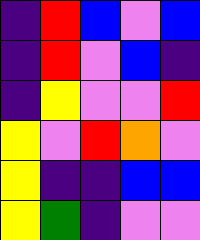[["indigo", "red", "blue", "violet", "blue"], ["indigo", "red", "violet", "blue", "indigo"], ["indigo", "yellow", "violet", "violet", "red"], ["yellow", "violet", "red", "orange", "violet"], ["yellow", "indigo", "indigo", "blue", "blue"], ["yellow", "green", "indigo", "violet", "violet"]]